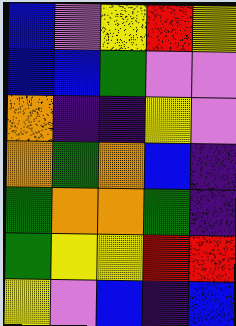[["blue", "violet", "yellow", "red", "yellow"], ["blue", "blue", "green", "violet", "violet"], ["orange", "indigo", "indigo", "yellow", "violet"], ["orange", "green", "orange", "blue", "indigo"], ["green", "orange", "orange", "green", "indigo"], ["green", "yellow", "yellow", "red", "red"], ["yellow", "violet", "blue", "indigo", "blue"]]